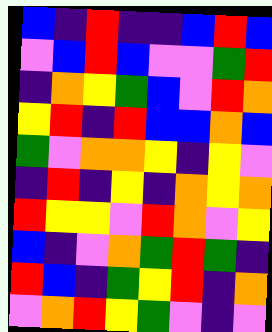[["blue", "indigo", "red", "indigo", "indigo", "blue", "red", "blue"], ["violet", "blue", "red", "blue", "violet", "violet", "green", "red"], ["indigo", "orange", "yellow", "green", "blue", "violet", "red", "orange"], ["yellow", "red", "indigo", "red", "blue", "blue", "orange", "blue"], ["green", "violet", "orange", "orange", "yellow", "indigo", "yellow", "violet"], ["indigo", "red", "indigo", "yellow", "indigo", "orange", "yellow", "orange"], ["red", "yellow", "yellow", "violet", "red", "orange", "violet", "yellow"], ["blue", "indigo", "violet", "orange", "green", "red", "green", "indigo"], ["red", "blue", "indigo", "green", "yellow", "red", "indigo", "orange"], ["violet", "orange", "red", "yellow", "green", "violet", "indigo", "violet"]]